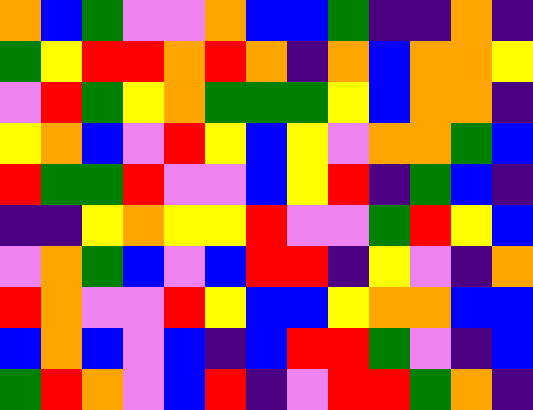[["orange", "blue", "green", "violet", "violet", "orange", "blue", "blue", "green", "indigo", "indigo", "orange", "indigo"], ["green", "yellow", "red", "red", "orange", "red", "orange", "indigo", "orange", "blue", "orange", "orange", "yellow"], ["violet", "red", "green", "yellow", "orange", "green", "green", "green", "yellow", "blue", "orange", "orange", "indigo"], ["yellow", "orange", "blue", "violet", "red", "yellow", "blue", "yellow", "violet", "orange", "orange", "green", "blue"], ["red", "green", "green", "red", "violet", "violet", "blue", "yellow", "red", "indigo", "green", "blue", "indigo"], ["indigo", "indigo", "yellow", "orange", "yellow", "yellow", "red", "violet", "violet", "green", "red", "yellow", "blue"], ["violet", "orange", "green", "blue", "violet", "blue", "red", "red", "indigo", "yellow", "violet", "indigo", "orange"], ["red", "orange", "violet", "violet", "red", "yellow", "blue", "blue", "yellow", "orange", "orange", "blue", "blue"], ["blue", "orange", "blue", "violet", "blue", "indigo", "blue", "red", "red", "green", "violet", "indigo", "blue"], ["green", "red", "orange", "violet", "blue", "red", "indigo", "violet", "red", "red", "green", "orange", "indigo"]]